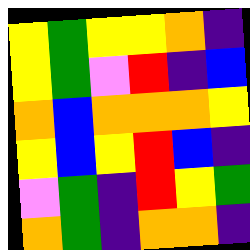[["yellow", "green", "yellow", "yellow", "orange", "indigo"], ["yellow", "green", "violet", "red", "indigo", "blue"], ["orange", "blue", "orange", "orange", "orange", "yellow"], ["yellow", "blue", "yellow", "red", "blue", "indigo"], ["violet", "green", "indigo", "red", "yellow", "green"], ["orange", "green", "indigo", "orange", "orange", "indigo"]]